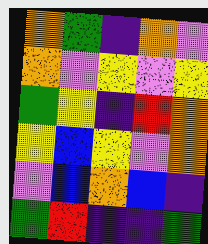[["orange", "green", "indigo", "orange", "violet"], ["orange", "violet", "yellow", "violet", "yellow"], ["green", "yellow", "indigo", "red", "orange"], ["yellow", "blue", "yellow", "violet", "orange"], ["violet", "blue", "orange", "blue", "indigo"], ["green", "red", "indigo", "indigo", "green"]]